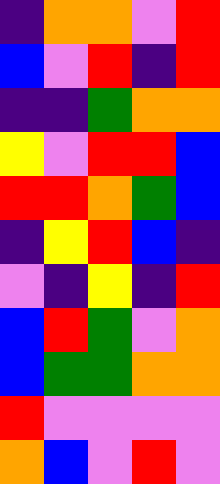[["indigo", "orange", "orange", "violet", "red"], ["blue", "violet", "red", "indigo", "red"], ["indigo", "indigo", "green", "orange", "orange"], ["yellow", "violet", "red", "red", "blue"], ["red", "red", "orange", "green", "blue"], ["indigo", "yellow", "red", "blue", "indigo"], ["violet", "indigo", "yellow", "indigo", "red"], ["blue", "red", "green", "violet", "orange"], ["blue", "green", "green", "orange", "orange"], ["red", "violet", "violet", "violet", "violet"], ["orange", "blue", "violet", "red", "violet"]]